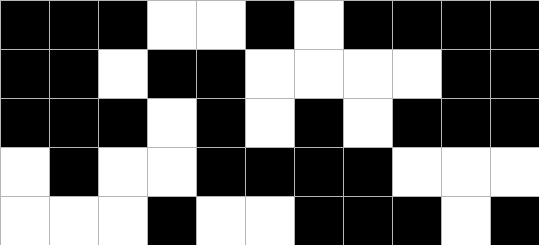[["black", "black", "black", "white", "white", "black", "white", "black", "black", "black", "black"], ["black", "black", "white", "black", "black", "white", "white", "white", "white", "black", "black"], ["black", "black", "black", "white", "black", "white", "black", "white", "black", "black", "black"], ["white", "black", "white", "white", "black", "black", "black", "black", "white", "white", "white"], ["white", "white", "white", "black", "white", "white", "black", "black", "black", "white", "black"]]